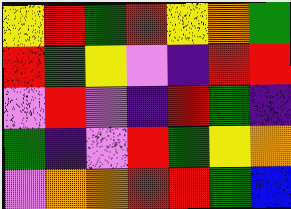[["yellow", "red", "green", "red", "yellow", "orange", "green"], ["red", "green", "yellow", "violet", "indigo", "red", "red"], ["violet", "red", "violet", "indigo", "red", "green", "indigo"], ["green", "indigo", "violet", "red", "green", "yellow", "orange"], ["violet", "orange", "orange", "red", "red", "green", "blue"]]